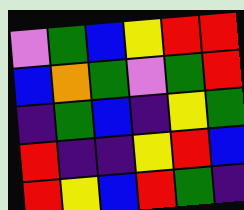[["violet", "green", "blue", "yellow", "red", "red"], ["blue", "orange", "green", "violet", "green", "red"], ["indigo", "green", "blue", "indigo", "yellow", "green"], ["red", "indigo", "indigo", "yellow", "red", "blue"], ["red", "yellow", "blue", "red", "green", "indigo"]]